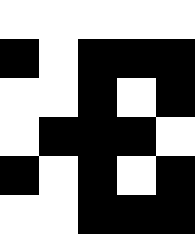[["white", "white", "white", "white", "white"], ["black", "white", "black", "black", "black"], ["white", "white", "black", "white", "black"], ["white", "black", "black", "black", "white"], ["black", "white", "black", "white", "black"], ["white", "white", "black", "black", "black"]]